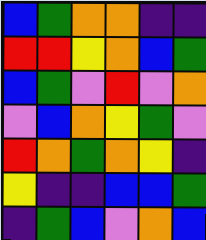[["blue", "green", "orange", "orange", "indigo", "indigo"], ["red", "red", "yellow", "orange", "blue", "green"], ["blue", "green", "violet", "red", "violet", "orange"], ["violet", "blue", "orange", "yellow", "green", "violet"], ["red", "orange", "green", "orange", "yellow", "indigo"], ["yellow", "indigo", "indigo", "blue", "blue", "green"], ["indigo", "green", "blue", "violet", "orange", "blue"]]